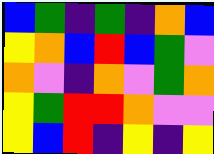[["blue", "green", "indigo", "green", "indigo", "orange", "blue"], ["yellow", "orange", "blue", "red", "blue", "green", "violet"], ["orange", "violet", "indigo", "orange", "violet", "green", "orange"], ["yellow", "green", "red", "red", "orange", "violet", "violet"], ["yellow", "blue", "red", "indigo", "yellow", "indigo", "yellow"]]